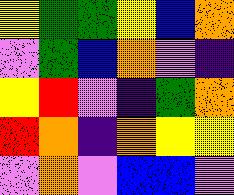[["yellow", "green", "green", "yellow", "blue", "orange"], ["violet", "green", "blue", "orange", "violet", "indigo"], ["yellow", "red", "violet", "indigo", "green", "orange"], ["red", "orange", "indigo", "orange", "yellow", "yellow"], ["violet", "orange", "violet", "blue", "blue", "violet"]]